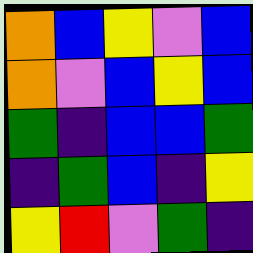[["orange", "blue", "yellow", "violet", "blue"], ["orange", "violet", "blue", "yellow", "blue"], ["green", "indigo", "blue", "blue", "green"], ["indigo", "green", "blue", "indigo", "yellow"], ["yellow", "red", "violet", "green", "indigo"]]